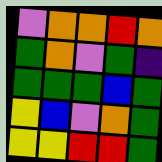[["violet", "orange", "orange", "red", "orange"], ["green", "orange", "violet", "green", "indigo"], ["green", "green", "green", "blue", "green"], ["yellow", "blue", "violet", "orange", "green"], ["yellow", "yellow", "red", "red", "green"]]